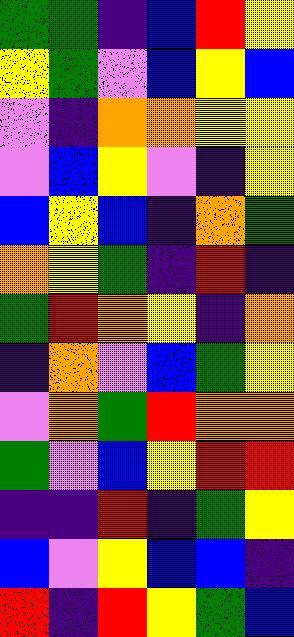[["green", "green", "indigo", "blue", "red", "yellow"], ["yellow", "green", "violet", "blue", "yellow", "blue"], ["violet", "indigo", "orange", "orange", "yellow", "yellow"], ["violet", "blue", "yellow", "violet", "indigo", "yellow"], ["blue", "yellow", "blue", "indigo", "orange", "green"], ["orange", "yellow", "green", "indigo", "red", "indigo"], ["green", "red", "orange", "yellow", "indigo", "orange"], ["indigo", "orange", "violet", "blue", "green", "yellow"], ["violet", "orange", "green", "red", "orange", "orange"], ["green", "violet", "blue", "yellow", "red", "red"], ["indigo", "indigo", "red", "indigo", "green", "yellow"], ["blue", "violet", "yellow", "blue", "blue", "indigo"], ["red", "indigo", "red", "yellow", "green", "blue"]]